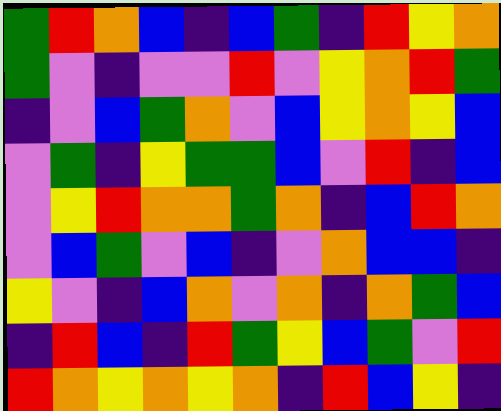[["green", "red", "orange", "blue", "indigo", "blue", "green", "indigo", "red", "yellow", "orange"], ["green", "violet", "indigo", "violet", "violet", "red", "violet", "yellow", "orange", "red", "green"], ["indigo", "violet", "blue", "green", "orange", "violet", "blue", "yellow", "orange", "yellow", "blue"], ["violet", "green", "indigo", "yellow", "green", "green", "blue", "violet", "red", "indigo", "blue"], ["violet", "yellow", "red", "orange", "orange", "green", "orange", "indigo", "blue", "red", "orange"], ["violet", "blue", "green", "violet", "blue", "indigo", "violet", "orange", "blue", "blue", "indigo"], ["yellow", "violet", "indigo", "blue", "orange", "violet", "orange", "indigo", "orange", "green", "blue"], ["indigo", "red", "blue", "indigo", "red", "green", "yellow", "blue", "green", "violet", "red"], ["red", "orange", "yellow", "orange", "yellow", "orange", "indigo", "red", "blue", "yellow", "indigo"]]